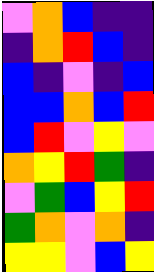[["violet", "orange", "blue", "indigo", "indigo"], ["indigo", "orange", "red", "blue", "indigo"], ["blue", "indigo", "violet", "indigo", "blue"], ["blue", "blue", "orange", "blue", "red"], ["blue", "red", "violet", "yellow", "violet"], ["orange", "yellow", "red", "green", "indigo"], ["violet", "green", "blue", "yellow", "red"], ["green", "orange", "violet", "orange", "indigo"], ["yellow", "yellow", "violet", "blue", "yellow"]]